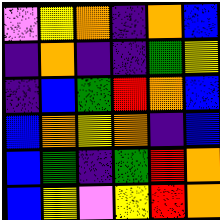[["violet", "yellow", "orange", "indigo", "orange", "blue"], ["indigo", "orange", "indigo", "indigo", "green", "yellow"], ["indigo", "blue", "green", "red", "orange", "blue"], ["blue", "orange", "yellow", "orange", "indigo", "blue"], ["blue", "green", "indigo", "green", "red", "orange"], ["blue", "yellow", "violet", "yellow", "red", "orange"]]